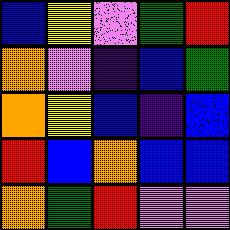[["blue", "yellow", "violet", "green", "red"], ["orange", "violet", "indigo", "blue", "green"], ["orange", "yellow", "blue", "indigo", "blue"], ["red", "blue", "orange", "blue", "blue"], ["orange", "green", "red", "violet", "violet"]]